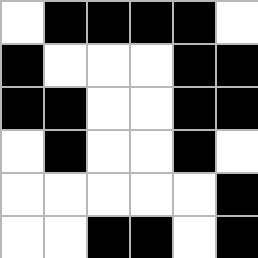[["white", "black", "black", "black", "black", "white"], ["black", "white", "white", "white", "black", "black"], ["black", "black", "white", "white", "black", "black"], ["white", "black", "white", "white", "black", "white"], ["white", "white", "white", "white", "white", "black"], ["white", "white", "black", "black", "white", "black"]]